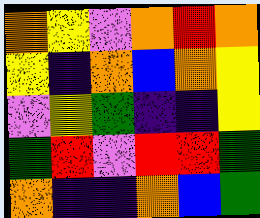[["orange", "yellow", "violet", "orange", "red", "orange"], ["yellow", "indigo", "orange", "blue", "orange", "yellow"], ["violet", "yellow", "green", "indigo", "indigo", "yellow"], ["green", "red", "violet", "red", "red", "green"], ["orange", "indigo", "indigo", "orange", "blue", "green"]]